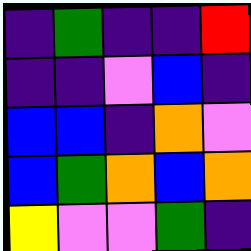[["indigo", "green", "indigo", "indigo", "red"], ["indigo", "indigo", "violet", "blue", "indigo"], ["blue", "blue", "indigo", "orange", "violet"], ["blue", "green", "orange", "blue", "orange"], ["yellow", "violet", "violet", "green", "indigo"]]